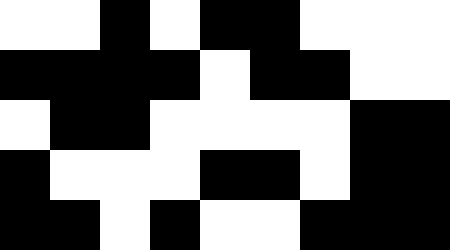[["white", "white", "black", "white", "black", "black", "white", "white", "white"], ["black", "black", "black", "black", "white", "black", "black", "white", "white"], ["white", "black", "black", "white", "white", "white", "white", "black", "black"], ["black", "white", "white", "white", "black", "black", "white", "black", "black"], ["black", "black", "white", "black", "white", "white", "black", "black", "black"]]